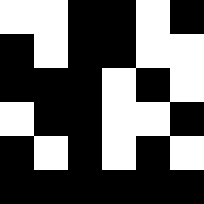[["white", "white", "black", "black", "white", "black"], ["black", "white", "black", "black", "white", "white"], ["black", "black", "black", "white", "black", "white"], ["white", "black", "black", "white", "white", "black"], ["black", "white", "black", "white", "black", "white"], ["black", "black", "black", "black", "black", "black"]]